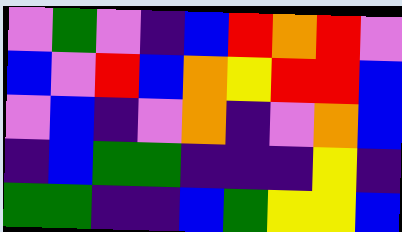[["violet", "green", "violet", "indigo", "blue", "red", "orange", "red", "violet"], ["blue", "violet", "red", "blue", "orange", "yellow", "red", "red", "blue"], ["violet", "blue", "indigo", "violet", "orange", "indigo", "violet", "orange", "blue"], ["indigo", "blue", "green", "green", "indigo", "indigo", "indigo", "yellow", "indigo"], ["green", "green", "indigo", "indigo", "blue", "green", "yellow", "yellow", "blue"]]